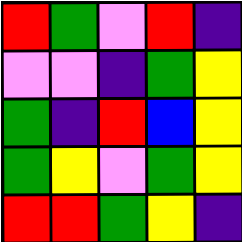[["red", "green", "violet", "red", "indigo"], ["violet", "violet", "indigo", "green", "yellow"], ["green", "indigo", "red", "blue", "yellow"], ["green", "yellow", "violet", "green", "yellow"], ["red", "red", "green", "yellow", "indigo"]]